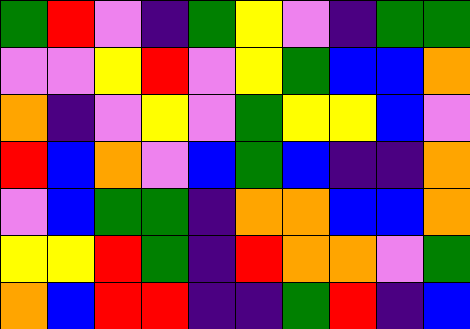[["green", "red", "violet", "indigo", "green", "yellow", "violet", "indigo", "green", "green"], ["violet", "violet", "yellow", "red", "violet", "yellow", "green", "blue", "blue", "orange"], ["orange", "indigo", "violet", "yellow", "violet", "green", "yellow", "yellow", "blue", "violet"], ["red", "blue", "orange", "violet", "blue", "green", "blue", "indigo", "indigo", "orange"], ["violet", "blue", "green", "green", "indigo", "orange", "orange", "blue", "blue", "orange"], ["yellow", "yellow", "red", "green", "indigo", "red", "orange", "orange", "violet", "green"], ["orange", "blue", "red", "red", "indigo", "indigo", "green", "red", "indigo", "blue"]]